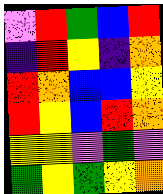[["violet", "red", "green", "blue", "red"], ["indigo", "red", "yellow", "indigo", "orange"], ["red", "orange", "blue", "blue", "yellow"], ["red", "yellow", "blue", "red", "orange"], ["yellow", "yellow", "violet", "green", "violet"], ["green", "yellow", "green", "yellow", "orange"]]